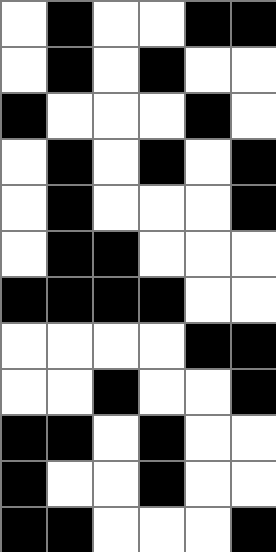[["white", "black", "white", "white", "black", "black"], ["white", "black", "white", "black", "white", "white"], ["black", "white", "white", "white", "black", "white"], ["white", "black", "white", "black", "white", "black"], ["white", "black", "white", "white", "white", "black"], ["white", "black", "black", "white", "white", "white"], ["black", "black", "black", "black", "white", "white"], ["white", "white", "white", "white", "black", "black"], ["white", "white", "black", "white", "white", "black"], ["black", "black", "white", "black", "white", "white"], ["black", "white", "white", "black", "white", "white"], ["black", "black", "white", "white", "white", "black"]]